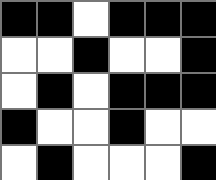[["black", "black", "white", "black", "black", "black"], ["white", "white", "black", "white", "white", "black"], ["white", "black", "white", "black", "black", "black"], ["black", "white", "white", "black", "white", "white"], ["white", "black", "white", "white", "white", "black"]]